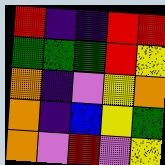[["red", "indigo", "indigo", "red", "red"], ["green", "green", "green", "red", "yellow"], ["orange", "indigo", "violet", "yellow", "orange"], ["orange", "indigo", "blue", "yellow", "green"], ["orange", "violet", "red", "violet", "yellow"]]